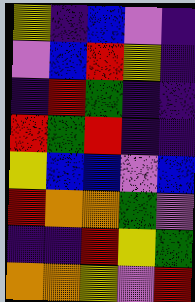[["yellow", "indigo", "blue", "violet", "indigo"], ["violet", "blue", "red", "yellow", "indigo"], ["indigo", "red", "green", "indigo", "indigo"], ["red", "green", "red", "indigo", "indigo"], ["yellow", "blue", "blue", "violet", "blue"], ["red", "orange", "orange", "green", "violet"], ["indigo", "indigo", "red", "yellow", "green"], ["orange", "orange", "yellow", "violet", "red"]]